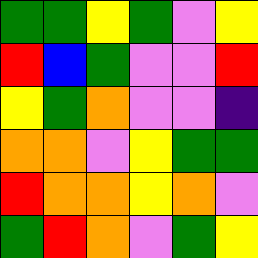[["green", "green", "yellow", "green", "violet", "yellow"], ["red", "blue", "green", "violet", "violet", "red"], ["yellow", "green", "orange", "violet", "violet", "indigo"], ["orange", "orange", "violet", "yellow", "green", "green"], ["red", "orange", "orange", "yellow", "orange", "violet"], ["green", "red", "orange", "violet", "green", "yellow"]]